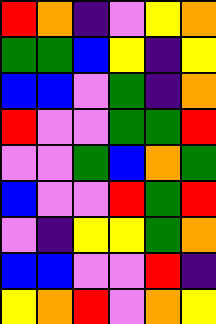[["red", "orange", "indigo", "violet", "yellow", "orange"], ["green", "green", "blue", "yellow", "indigo", "yellow"], ["blue", "blue", "violet", "green", "indigo", "orange"], ["red", "violet", "violet", "green", "green", "red"], ["violet", "violet", "green", "blue", "orange", "green"], ["blue", "violet", "violet", "red", "green", "red"], ["violet", "indigo", "yellow", "yellow", "green", "orange"], ["blue", "blue", "violet", "violet", "red", "indigo"], ["yellow", "orange", "red", "violet", "orange", "yellow"]]